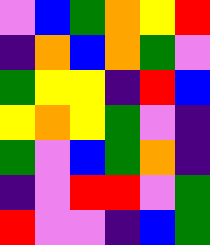[["violet", "blue", "green", "orange", "yellow", "red"], ["indigo", "orange", "blue", "orange", "green", "violet"], ["green", "yellow", "yellow", "indigo", "red", "blue"], ["yellow", "orange", "yellow", "green", "violet", "indigo"], ["green", "violet", "blue", "green", "orange", "indigo"], ["indigo", "violet", "red", "red", "violet", "green"], ["red", "violet", "violet", "indigo", "blue", "green"]]